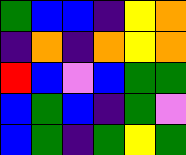[["green", "blue", "blue", "indigo", "yellow", "orange"], ["indigo", "orange", "indigo", "orange", "yellow", "orange"], ["red", "blue", "violet", "blue", "green", "green"], ["blue", "green", "blue", "indigo", "green", "violet"], ["blue", "green", "indigo", "green", "yellow", "green"]]